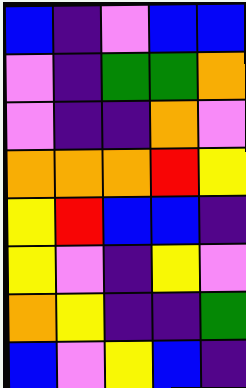[["blue", "indigo", "violet", "blue", "blue"], ["violet", "indigo", "green", "green", "orange"], ["violet", "indigo", "indigo", "orange", "violet"], ["orange", "orange", "orange", "red", "yellow"], ["yellow", "red", "blue", "blue", "indigo"], ["yellow", "violet", "indigo", "yellow", "violet"], ["orange", "yellow", "indigo", "indigo", "green"], ["blue", "violet", "yellow", "blue", "indigo"]]